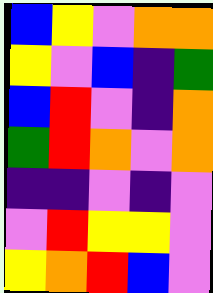[["blue", "yellow", "violet", "orange", "orange"], ["yellow", "violet", "blue", "indigo", "green"], ["blue", "red", "violet", "indigo", "orange"], ["green", "red", "orange", "violet", "orange"], ["indigo", "indigo", "violet", "indigo", "violet"], ["violet", "red", "yellow", "yellow", "violet"], ["yellow", "orange", "red", "blue", "violet"]]